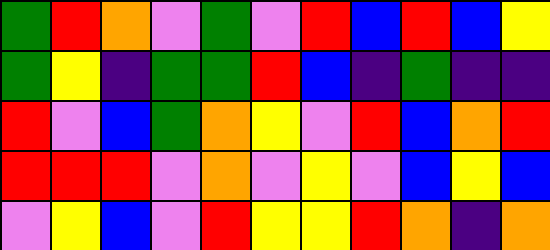[["green", "red", "orange", "violet", "green", "violet", "red", "blue", "red", "blue", "yellow"], ["green", "yellow", "indigo", "green", "green", "red", "blue", "indigo", "green", "indigo", "indigo"], ["red", "violet", "blue", "green", "orange", "yellow", "violet", "red", "blue", "orange", "red"], ["red", "red", "red", "violet", "orange", "violet", "yellow", "violet", "blue", "yellow", "blue"], ["violet", "yellow", "blue", "violet", "red", "yellow", "yellow", "red", "orange", "indigo", "orange"]]